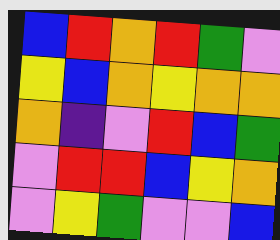[["blue", "red", "orange", "red", "green", "violet"], ["yellow", "blue", "orange", "yellow", "orange", "orange"], ["orange", "indigo", "violet", "red", "blue", "green"], ["violet", "red", "red", "blue", "yellow", "orange"], ["violet", "yellow", "green", "violet", "violet", "blue"]]